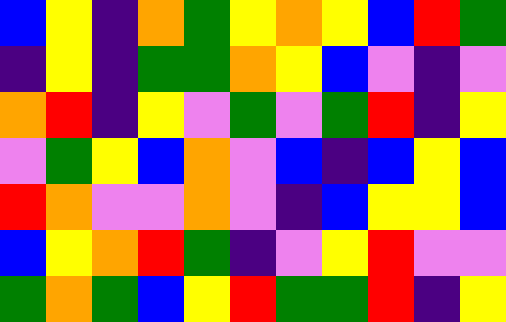[["blue", "yellow", "indigo", "orange", "green", "yellow", "orange", "yellow", "blue", "red", "green"], ["indigo", "yellow", "indigo", "green", "green", "orange", "yellow", "blue", "violet", "indigo", "violet"], ["orange", "red", "indigo", "yellow", "violet", "green", "violet", "green", "red", "indigo", "yellow"], ["violet", "green", "yellow", "blue", "orange", "violet", "blue", "indigo", "blue", "yellow", "blue"], ["red", "orange", "violet", "violet", "orange", "violet", "indigo", "blue", "yellow", "yellow", "blue"], ["blue", "yellow", "orange", "red", "green", "indigo", "violet", "yellow", "red", "violet", "violet"], ["green", "orange", "green", "blue", "yellow", "red", "green", "green", "red", "indigo", "yellow"]]